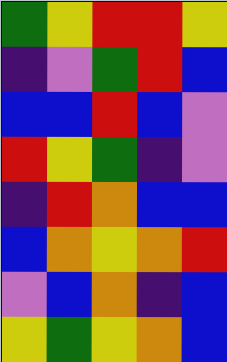[["green", "yellow", "red", "red", "yellow"], ["indigo", "violet", "green", "red", "blue"], ["blue", "blue", "red", "blue", "violet"], ["red", "yellow", "green", "indigo", "violet"], ["indigo", "red", "orange", "blue", "blue"], ["blue", "orange", "yellow", "orange", "red"], ["violet", "blue", "orange", "indigo", "blue"], ["yellow", "green", "yellow", "orange", "blue"]]